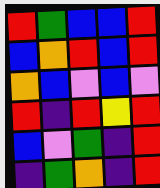[["red", "green", "blue", "blue", "red"], ["blue", "orange", "red", "blue", "red"], ["orange", "blue", "violet", "blue", "violet"], ["red", "indigo", "red", "yellow", "red"], ["blue", "violet", "green", "indigo", "red"], ["indigo", "green", "orange", "indigo", "red"]]